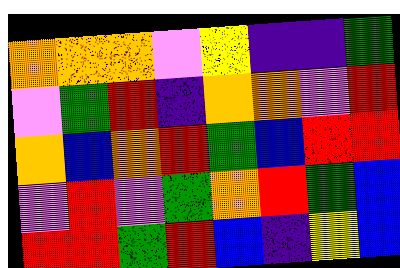[["orange", "orange", "orange", "violet", "yellow", "indigo", "indigo", "green"], ["violet", "green", "red", "indigo", "orange", "orange", "violet", "red"], ["orange", "blue", "orange", "red", "green", "blue", "red", "red"], ["violet", "red", "violet", "green", "orange", "red", "green", "blue"], ["red", "red", "green", "red", "blue", "indigo", "yellow", "blue"]]